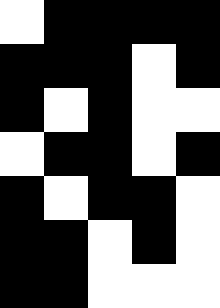[["white", "black", "black", "black", "black"], ["black", "black", "black", "white", "black"], ["black", "white", "black", "white", "white"], ["white", "black", "black", "white", "black"], ["black", "white", "black", "black", "white"], ["black", "black", "white", "black", "white"], ["black", "black", "white", "white", "white"]]